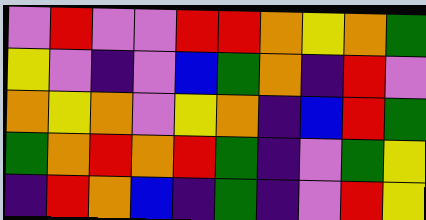[["violet", "red", "violet", "violet", "red", "red", "orange", "yellow", "orange", "green"], ["yellow", "violet", "indigo", "violet", "blue", "green", "orange", "indigo", "red", "violet"], ["orange", "yellow", "orange", "violet", "yellow", "orange", "indigo", "blue", "red", "green"], ["green", "orange", "red", "orange", "red", "green", "indigo", "violet", "green", "yellow"], ["indigo", "red", "orange", "blue", "indigo", "green", "indigo", "violet", "red", "yellow"]]